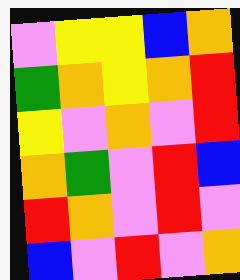[["violet", "yellow", "yellow", "blue", "orange"], ["green", "orange", "yellow", "orange", "red"], ["yellow", "violet", "orange", "violet", "red"], ["orange", "green", "violet", "red", "blue"], ["red", "orange", "violet", "red", "violet"], ["blue", "violet", "red", "violet", "orange"]]